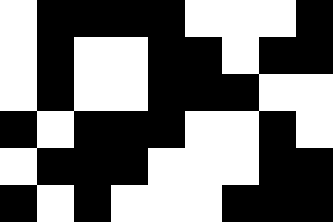[["white", "black", "black", "black", "black", "white", "white", "white", "black"], ["white", "black", "white", "white", "black", "black", "white", "black", "black"], ["white", "black", "white", "white", "black", "black", "black", "white", "white"], ["black", "white", "black", "black", "black", "white", "white", "black", "white"], ["white", "black", "black", "black", "white", "white", "white", "black", "black"], ["black", "white", "black", "white", "white", "white", "black", "black", "black"]]